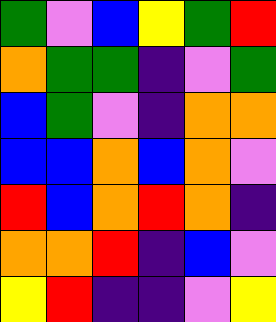[["green", "violet", "blue", "yellow", "green", "red"], ["orange", "green", "green", "indigo", "violet", "green"], ["blue", "green", "violet", "indigo", "orange", "orange"], ["blue", "blue", "orange", "blue", "orange", "violet"], ["red", "blue", "orange", "red", "orange", "indigo"], ["orange", "orange", "red", "indigo", "blue", "violet"], ["yellow", "red", "indigo", "indigo", "violet", "yellow"]]